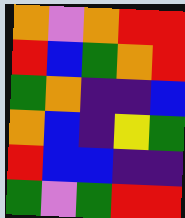[["orange", "violet", "orange", "red", "red"], ["red", "blue", "green", "orange", "red"], ["green", "orange", "indigo", "indigo", "blue"], ["orange", "blue", "indigo", "yellow", "green"], ["red", "blue", "blue", "indigo", "indigo"], ["green", "violet", "green", "red", "red"]]